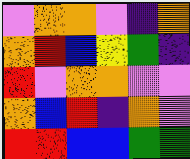[["violet", "orange", "orange", "violet", "indigo", "orange"], ["orange", "red", "blue", "yellow", "green", "indigo"], ["red", "violet", "orange", "orange", "violet", "violet"], ["orange", "blue", "red", "indigo", "orange", "violet"], ["red", "red", "blue", "blue", "green", "green"]]